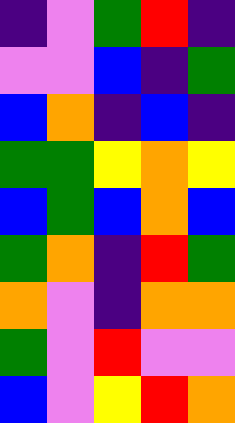[["indigo", "violet", "green", "red", "indigo"], ["violet", "violet", "blue", "indigo", "green"], ["blue", "orange", "indigo", "blue", "indigo"], ["green", "green", "yellow", "orange", "yellow"], ["blue", "green", "blue", "orange", "blue"], ["green", "orange", "indigo", "red", "green"], ["orange", "violet", "indigo", "orange", "orange"], ["green", "violet", "red", "violet", "violet"], ["blue", "violet", "yellow", "red", "orange"]]